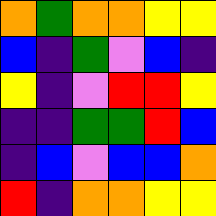[["orange", "green", "orange", "orange", "yellow", "yellow"], ["blue", "indigo", "green", "violet", "blue", "indigo"], ["yellow", "indigo", "violet", "red", "red", "yellow"], ["indigo", "indigo", "green", "green", "red", "blue"], ["indigo", "blue", "violet", "blue", "blue", "orange"], ["red", "indigo", "orange", "orange", "yellow", "yellow"]]